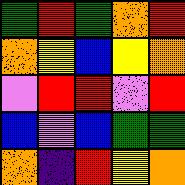[["green", "red", "green", "orange", "red"], ["orange", "yellow", "blue", "yellow", "orange"], ["violet", "red", "red", "violet", "red"], ["blue", "violet", "blue", "green", "green"], ["orange", "indigo", "red", "yellow", "orange"]]